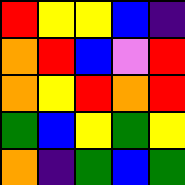[["red", "yellow", "yellow", "blue", "indigo"], ["orange", "red", "blue", "violet", "red"], ["orange", "yellow", "red", "orange", "red"], ["green", "blue", "yellow", "green", "yellow"], ["orange", "indigo", "green", "blue", "green"]]